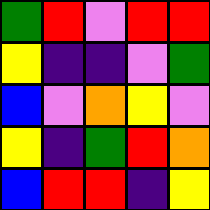[["green", "red", "violet", "red", "red"], ["yellow", "indigo", "indigo", "violet", "green"], ["blue", "violet", "orange", "yellow", "violet"], ["yellow", "indigo", "green", "red", "orange"], ["blue", "red", "red", "indigo", "yellow"]]